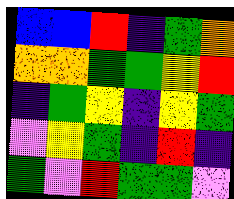[["blue", "blue", "red", "indigo", "green", "orange"], ["orange", "orange", "green", "green", "yellow", "red"], ["indigo", "green", "yellow", "indigo", "yellow", "green"], ["violet", "yellow", "green", "indigo", "red", "indigo"], ["green", "violet", "red", "green", "green", "violet"]]